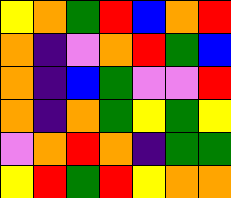[["yellow", "orange", "green", "red", "blue", "orange", "red"], ["orange", "indigo", "violet", "orange", "red", "green", "blue"], ["orange", "indigo", "blue", "green", "violet", "violet", "red"], ["orange", "indigo", "orange", "green", "yellow", "green", "yellow"], ["violet", "orange", "red", "orange", "indigo", "green", "green"], ["yellow", "red", "green", "red", "yellow", "orange", "orange"]]